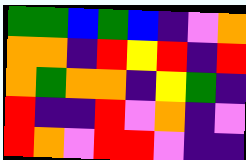[["green", "green", "blue", "green", "blue", "indigo", "violet", "orange"], ["orange", "orange", "indigo", "red", "yellow", "red", "indigo", "red"], ["orange", "green", "orange", "orange", "indigo", "yellow", "green", "indigo"], ["red", "indigo", "indigo", "red", "violet", "orange", "indigo", "violet"], ["red", "orange", "violet", "red", "red", "violet", "indigo", "indigo"]]